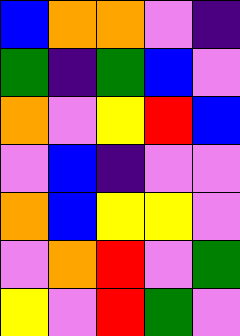[["blue", "orange", "orange", "violet", "indigo"], ["green", "indigo", "green", "blue", "violet"], ["orange", "violet", "yellow", "red", "blue"], ["violet", "blue", "indigo", "violet", "violet"], ["orange", "blue", "yellow", "yellow", "violet"], ["violet", "orange", "red", "violet", "green"], ["yellow", "violet", "red", "green", "violet"]]